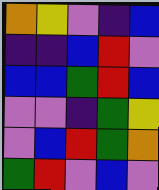[["orange", "yellow", "violet", "indigo", "blue"], ["indigo", "indigo", "blue", "red", "violet"], ["blue", "blue", "green", "red", "blue"], ["violet", "violet", "indigo", "green", "yellow"], ["violet", "blue", "red", "green", "orange"], ["green", "red", "violet", "blue", "violet"]]